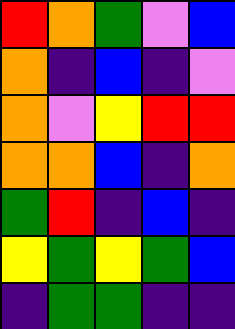[["red", "orange", "green", "violet", "blue"], ["orange", "indigo", "blue", "indigo", "violet"], ["orange", "violet", "yellow", "red", "red"], ["orange", "orange", "blue", "indigo", "orange"], ["green", "red", "indigo", "blue", "indigo"], ["yellow", "green", "yellow", "green", "blue"], ["indigo", "green", "green", "indigo", "indigo"]]